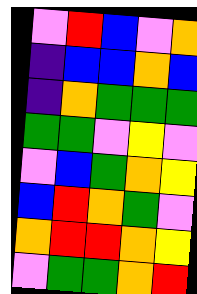[["violet", "red", "blue", "violet", "orange"], ["indigo", "blue", "blue", "orange", "blue"], ["indigo", "orange", "green", "green", "green"], ["green", "green", "violet", "yellow", "violet"], ["violet", "blue", "green", "orange", "yellow"], ["blue", "red", "orange", "green", "violet"], ["orange", "red", "red", "orange", "yellow"], ["violet", "green", "green", "orange", "red"]]